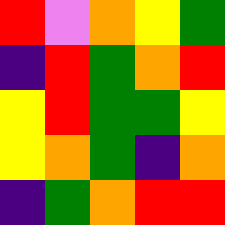[["red", "violet", "orange", "yellow", "green"], ["indigo", "red", "green", "orange", "red"], ["yellow", "red", "green", "green", "yellow"], ["yellow", "orange", "green", "indigo", "orange"], ["indigo", "green", "orange", "red", "red"]]